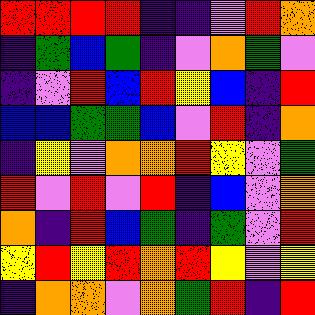[["red", "red", "red", "red", "indigo", "indigo", "violet", "red", "orange"], ["indigo", "green", "blue", "green", "indigo", "violet", "orange", "green", "violet"], ["indigo", "violet", "red", "blue", "red", "yellow", "blue", "indigo", "red"], ["blue", "blue", "green", "green", "blue", "violet", "red", "indigo", "orange"], ["indigo", "yellow", "violet", "orange", "orange", "red", "yellow", "violet", "green"], ["red", "violet", "red", "violet", "red", "indigo", "blue", "violet", "orange"], ["orange", "indigo", "red", "blue", "green", "indigo", "green", "violet", "red"], ["yellow", "red", "yellow", "red", "orange", "red", "yellow", "violet", "yellow"], ["indigo", "orange", "orange", "violet", "orange", "green", "red", "indigo", "red"]]